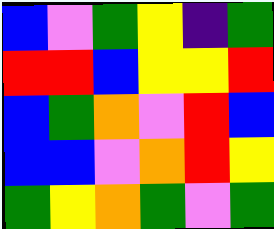[["blue", "violet", "green", "yellow", "indigo", "green"], ["red", "red", "blue", "yellow", "yellow", "red"], ["blue", "green", "orange", "violet", "red", "blue"], ["blue", "blue", "violet", "orange", "red", "yellow"], ["green", "yellow", "orange", "green", "violet", "green"]]